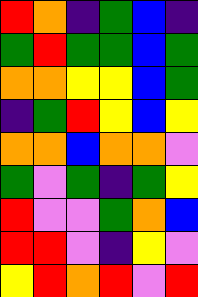[["red", "orange", "indigo", "green", "blue", "indigo"], ["green", "red", "green", "green", "blue", "green"], ["orange", "orange", "yellow", "yellow", "blue", "green"], ["indigo", "green", "red", "yellow", "blue", "yellow"], ["orange", "orange", "blue", "orange", "orange", "violet"], ["green", "violet", "green", "indigo", "green", "yellow"], ["red", "violet", "violet", "green", "orange", "blue"], ["red", "red", "violet", "indigo", "yellow", "violet"], ["yellow", "red", "orange", "red", "violet", "red"]]